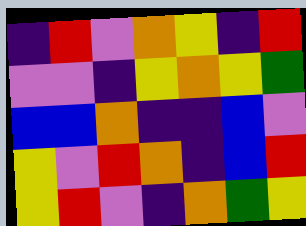[["indigo", "red", "violet", "orange", "yellow", "indigo", "red"], ["violet", "violet", "indigo", "yellow", "orange", "yellow", "green"], ["blue", "blue", "orange", "indigo", "indigo", "blue", "violet"], ["yellow", "violet", "red", "orange", "indigo", "blue", "red"], ["yellow", "red", "violet", "indigo", "orange", "green", "yellow"]]